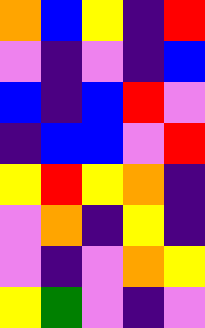[["orange", "blue", "yellow", "indigo", "red"], ["violet", "indigo", "violet", "indigo", "blue"], ["blue", "indigo", "blue", "red", "violet"], ["indigo", "blue", "blue", "violet", "red"], ["yellow", "red", "yellow", "orange", "indigo"], ["violet", "orange", "indigo", "yellow", "indigo"], ["violet", "indigo", "violet", "orange", "yellow"], ["yellow", "green", "violet", "indigo", "violet"]]